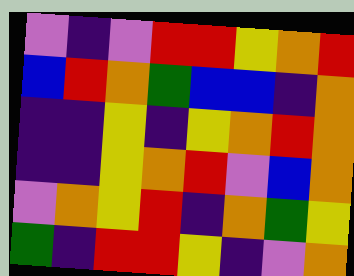[["violet", "indigo", "violet", "red", "red", "yellow", "orange", "red"], ["blue", "red", "orange", "green", "blue", "blue", "indigo", "orange"], ["indigo", "indigo", "yellow", "indigo", "yellow", "orange", "red", "orange"], ["indigo", "indigo", "yellow", "orange", "red", "violet", "blue", "orange"], ["violet", "orange", "yellow", "red", "indigo", "orange", "green", "yellow"], ["green", "indigo", "red", "red", "yellow", "indigo", "violet", "orange"]]